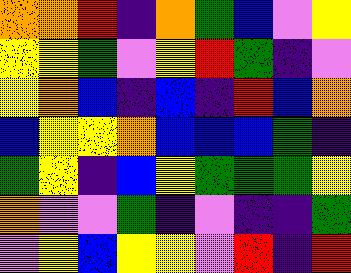[["orange", "orange", "red", "indigo", "orange", "green", "blue", "violet", "yellow"], ["yellow", "yellow", "green", "violet", "yellow", "red", "green", "indigo", "violet"], ["yellow", "orange", "blue", "indigo", "blue", "indigo", "red", "blue", "orange"], ["blue", "yellow", "yellow", "orange", "blue", "blue", "blue", "green", "indigo"], ["green", "yellow", "indigo", "blue", "yellow", "green", "green", "green", "yellow"], ["orange", "violet", "violet", "green", "indigo", "violet", "indigo", "indigo", "green"], ["violet", "yellow", "blue", "yellow", "yellow", "violet", "red", "indigo", "red"]]